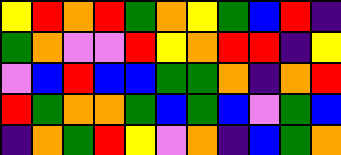[["yellow", "red", "orange", "red", "green", "orange", "yellow", "green", "blue", "red", "indigo"], ["green", "orange", "violet", "violet", "red", "yellow", "orange", "red", "red", "indigo", "yellow"], ["violet", "blue", "red", "blue", "blue", "green", "green", "orange", "indigo", "orange", "red"], ["red", "green", "orange", "orange", "green", "blue", "green", "blue", "violet", "green", "blue"], ["indigo", "orange", "green", "red", "yellow", "violet", "orange", "indigo", "blue", "green", "orange"]]